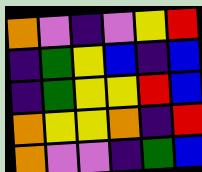[["orange", "violet", "indigo", "violet", "yellow", "red"], ["indigo", "green", "yellow", "blue", "indigo", "blue"], ["indigo", "green", "yellow", "yellow", "red", "blue"], ["orange", "yellow", "yellow", "orange", "indigo", "red"], ["orange", "violet", "violet", "indigo", "green", "blue"]]